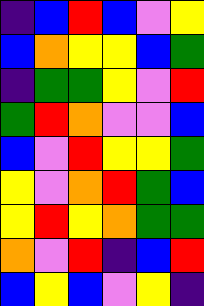[["indigo", "blue", "red", "blue", "violet", "yellow"], ["blue", "orange", "yellow", "yellow", "blue", "green"], ["indigo", "green", "green", "yellow", "violet", "red"], ["green", "red", "orange", "violet", "violet", "blue"], ["blue", "violet", "red", "yellow", "yellow", "green"], ["yellow", "violet", "orange", "red", "green", "blue"], ["yellow", "red", "yellow", "orange", "green", "green"], ["orange", "violet", "red", "indigo", "blue", "red"], ["blue", "yellow", "blue", "violet", "yellow", "indigo"]]